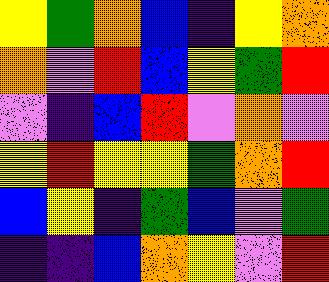[["yellow", "green", "orange", "blue", "indigo", "yellow", "orange"], ["orange", "violet", "red", "blue", "yellow", "green", "red"], ["violet", "indigo", "blue", "red", "violet", "orange", "violet"], ["yellow", "red", "yellow", "yellow", "green", "orange", "red"], ["blue", "yellow", "indigo", "green", "blue", "violet", "green"], ["indigo", "indigo", "blue", "orange", "yellow", "violet", "red"]]